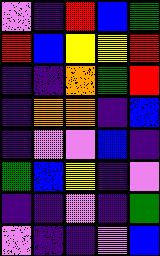[["violet", "indigo", "red", "blue", "green"], ["red", "blue", "yellow", "yellow", "red"], ["indigo", "indigo", "orange", "green", "red"], ["indigo", "orange", "orange", "indigo", "blue"], ["indigo", "violet", "violet", "blue", "indigo"], ["green", "blue", "yellow", "indigo", "violet"], ["indigo", "indigo", "violet", "indigo", "green"], ["violet", "indigo", "indigo", "violet", "blue"]]